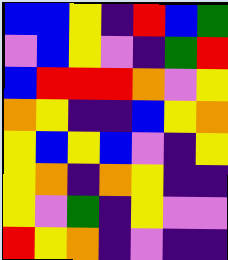[["blue", "blue", "yellow", "indigo", "red", "blue", "green"], ["violet", "blue", "yellow", "violet", "indigo", "green", "red"], ["blue", "red", "red", "red", "orange", "violet", "yellow"], ["orange", "yellow", "indigo", "indigo", "blue", "yellow", "orange"], ["yellow", "blue", "yellow", "blue", "violet", "indigo", "yellow"], ["yellow", "orange", "indigo", "orange", "yellow", "indigo", "indigo"], ["yellow", "violet", "green", "indigo", "yellow", "violet", "violet"], ["red", "yellow", "orange", "indigo", "violet", "indigo", "indigo"]]